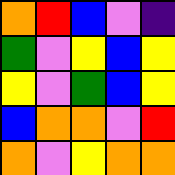[["orange", "red", "blue", "violet", "indigo"], ["green", "violet", "yellow", "blue", "yellow"], ["yellow", "violet", "green", "blue", "yellow"], ["blue", "orange", "orange", "violet", "red"], ["orange", "violet", "yellow", "orange", "orange"]]